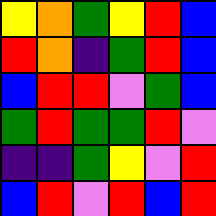[["yellow", "orange", "green", "yellow", "red", "blue"], ["red", "orange", "indigo", "green", "red", "blue"], ["blue", "red", "red", "violet", "green", "blue"], ["green", "red", "green", "green", "red", "violet"], ["indigo", "indigo", "green", "yellow", "violet", "red"], ["blue", "red", "violet", "red", "blue", "red"]]